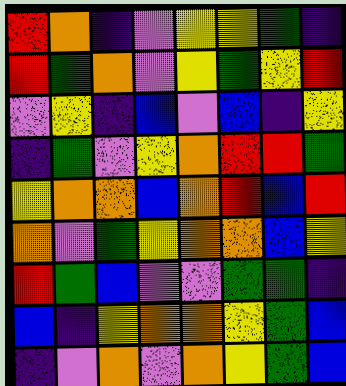[["red", "orange", "indigo", "violet", "yellow", "yellow", "green", "indigo"], ["red", "green", "orange", "violet", "yellow", "green", "yellow", "red"], ["violet", "yellow", "indigo", "blue", "violet", "blue", "indigo", "yellow"], ["indigo", "green", "violet", "yellow", "orange", "red", "red", "green"], ["yellow", "orange", "orange", "blue", "orange", "red", "blue", "red"], ["orange", "violet", "green", "yellow", "orange", "orange", "blue", "yellow"], ["red", "green", "blue", "violet", "violet", "green", "green", "indigo"], ["blue", "indigo", "yellow", "orange", "orange", "yellow", "green", "blue"], ["indigo", "violet", "orange", "violet", "orange", "yellow", "green", "blue"]]